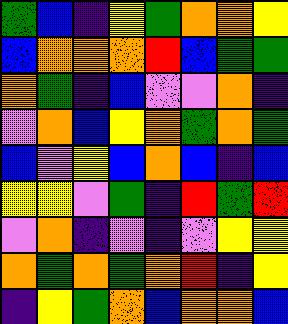[["green", "blue", "indigo", "yellow", "green", "orange", "orange", "yellow"], ["blue", "orange", "orange", "orange", "red", "blue", "green", "green"], ["orange", "green", "indigo", "blue", "violet", "violet", "orange", "indigo"], ["violet", "orange", "blue", "yellow", "orange", "green", "orange", "green"], ["blue", "violet", "yellow", "blue", "orange", "blue", "indigo", "blue"], ["yellow", "yellow", "violet", "green", "indigo", "red", "green", "red"], ["violet", "orange", "indigo", "violet", "indigo", "violet", "yellow", "yellow"], ["orange", "green", "orange", "green", "orange", "red", "indigo", "yellow"], ["indigo", "yellow", "green", "orange", "blue", "orange", "orange", "blue"]]